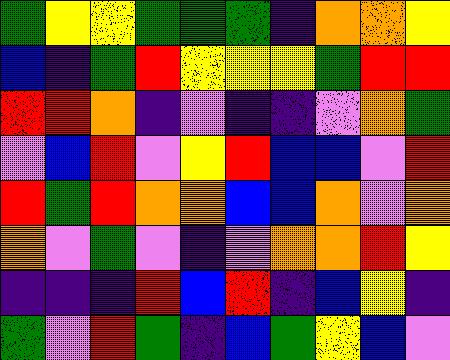[["green", "yellow", "yellow", "green", "green", "green", "indigo", "orange", "orange", "yellow"], ["blue", "indigo", "green", "red", "yellow", "yellow", "yellow", "green", "red", "red"], ["red", "red", "orange", "indigo", "violet", "indigo", "indigo", "violet", "orange", "green"], ["violet", "blue", "red", "violet", "yellow", "red", "blue", "blue", "violet", "red"], ["red", "green", "red", "orange", "orange", "blue", "blue", "orange", "violet", "orange"], ["orange", "violet", "green", "violet", "indigo", "violet", "orange", "orange", "red", "yellow"], ["indigo", "indigo", "indigo", "red", "blue", "red", "indigo", "blue", "yellow", "indigo"], ["green", "violet", "red", "green", "indigo", "blue", "green", "yellow", "blue", "violet"]]